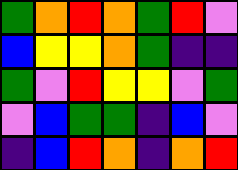[["green", "orange", "red", "orange", "green", "red", "violet"], ["blue", "yellow", "yellow", "orange", "green", "indigo", "indigo"], ["green", "violet", "red", "yellow", "yellow", "violet", "green"], ["violet", "blue", "green", "green", "indigo", "blue", "violet"], ["indigo", "blue", "red", "orange", "indigo", "orange", "red"]]